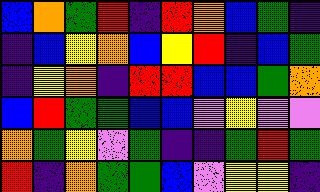[["blue", "orange", "green", "red", "indigo", "red", "orange", "blue", "green", "indigo"], ["indigo", "blue", "yellow", "orange", "blue", "yellow", "red", "indigo", "blue", "green"], ["indigo", "yellow", "orange", "indigo", "red", "red", "blue", "blue", "green", "orange"], ["blue", "red", "green", "green", "blue", "blue", "violet", "yellow", "violet", "violet"], ["orange", "green", "yellow", "violet", "green", "indigo", "indigo", "green", "red", "green"], ["red", "indigo", "orange", "green", "green", "blue", "violet", "yellow", "yellow", "indigo"]]